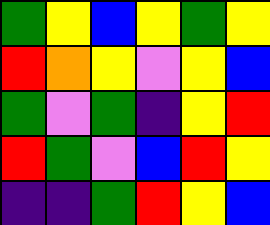[["green", "yellow", "blue", "yellow", "green", "yellow"], ["red", "orange", "yellow", "violet", "yellow", "blue"], ["green", "violet", "green", "indigo", "yellow", "red"], ["red", "green", "violet", "blue", "red", "yellow"], ["indigo", "indigo", "green", "red", "yellow", "blue"]]